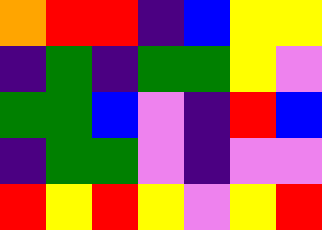[["orange", "red", "red", "indigo", "blue", "yellow", "yellow"], ["indigo", "green", "indigo", "green", "green", "yellow", "violet"], ["green", "green", "blue", "violet", "indigo", "red", "blue"], ["indigo", "green", "green", "violet", "indigo", "violet", "violet"], ["red", "yellow", "red", "yellow", "violet", "yellow", "red"]]